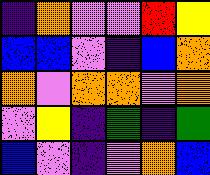[["indigo", "orange", "violet", "violet", "red", "yellow"], ["blue", "blue", "violet", "indigo", "blue", "orange"], ["orange", "violet", "orange", "orange", "violet", "orange"], ["violet", "yellow", "indigo", "green", "indigo", "green"], ["blue", "violet", "indigo", "violet", "orange", "blue"]]